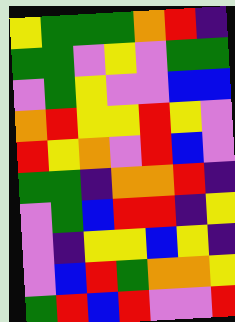[["yellow", "green", "green", "green", "orange", "red", "indigo"], ["green", "green", "violet", "yellow", "violet", "green", "green"], ["violet", "green", "yellow", "violet", "violet", "blue", "blue"], ["orange", "red", "yellow", "yellow", "red", "yellow", "violet"], ["red", "yellow", "orange", "violet", "red", "blue", "violet"], ["green", "green", "indigo", "orange", "orange", "red", "indigo"], ["violet", "green", "blue", "red", "red", "indigo", "yellow"], ["violet", "indigo", "yellow", "yellow", "blue", "yellow", "indigo"], ["violet", "blue", "red", "green", "orange", "orange", "yellow"], ["green", "red", "blue", "red", "violet", "violet", "red"]]